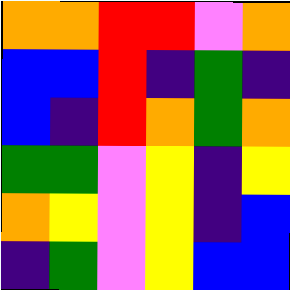[["orange", "orange", "red", "red", "violet", "orange"], ["blue", "blue", "red", "indigo", "green", "indigo"], ["blue", "indigo", "red", "orange", "green", "orange"], ["green", "green", "violet", "yellow", "indigo", "yellow"], ["orange", "yellow", "violet", "yellow", "indigo", "blue"], ["indigo", "green", "violet", "yellow", "blue", "blue"]]